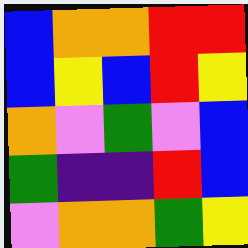[["blue", "orange", "orange", "red", "red"], ["blue", "yellow", "blue", "red", "yellow"], ["orange", "violet", "green", "violet", "blue"], ["green", "indigo", "indigo", "red", "blue"], ["violet", "orange", "orange", "green", "yellow"]]